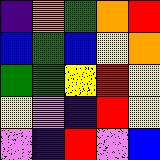[["indigo", "orange", "green", "orange", "red"], ["blue", "green", "blue", "yellow", "orange"], ["green", "green", "yellow", "red", "yellow"], ["yellow", "violet", "indigo", "red", "yellow"], ["violet", "indigo", "red", "violet", "blue"]]